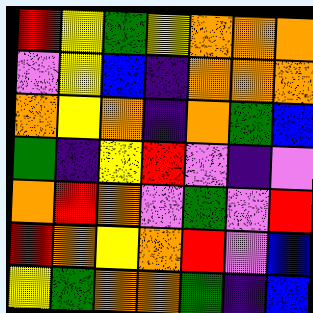[["red", "yellow", "green", "yellow", "orange", "orange", "orange"], ["violet", "yellow", "blue", "indigo", "orange", "orange", "orange"], ["orange", "yellow", "orange", "indigo", "orange", "green", "blue"], ["green", "indigo", "yellow", "red", "violet", "indigo", "violet"], ["orange", "red", "orange", "violet", "green", "violet", "red"], ["red", "orange", "yellow", "orange", "red", "violet", "blue"], ["yellow", "green", "orange", "orange", "green", "indigo", "blue"]]